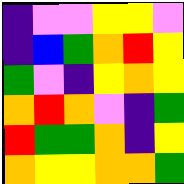[["indigo", "violet", "violet", "yellow", "yellow", "violet"], ["indigo", "blue", "green", "orange", "red", "yellow"], ["green", "violet", "indigo", "yellow", "orange", "yellow"], ["orange", "red", "orange", "violet", "indigo", "green"], ["red", "green", "green", "orange", "indigo", "yellow"], ["orange", "yellow", "yellow", "orange", "orange", "green"]]